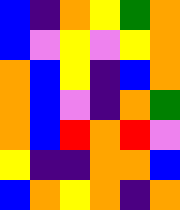[["blue", "indigo", "orange", "yellow", "green", "orange"], ["blue", "violet", "yellow", "violet", "yellow", "orange"], ["orange", "blue", "yellow", "indigo", "blue", "orange"], ["orange", "blue", "violet", "indigo", "orange", "green"], ["orange", "blue", "red", "orange", "red", "violet"], ["yellow", "indigo", "indigo", "orange", "orange", "blue"], ["blue", "orange", "yellow", "orange", "indigo", "orange"]]